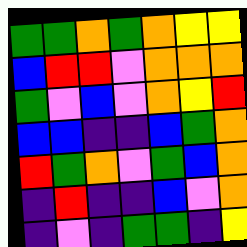[["green", "green", "orange", "green", "orange", "yellow", "yellow"], ["blue", "red", "red", "violet", "orange", "orange", "orange"], ["green", "violet", "blue", "violet", "orange", "yellow", "red"], ["blue", "blue", "indigo", "indigo", "blue", "green", "orange"], ["red", "green", "orange", "violet", "green", "blue", "orange"], ["indigo", "red", "indigo", "indigo", "blue", "violet", "orange"], ["indigo", "violet", "indigo", "green", "green", "indigo", "yellow"]]